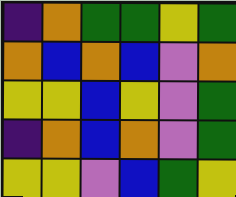[["indigo", "orange", "green", "green", "yellow", "green"], ["orange", "blue", "orange", "blue", "violet", "orange"], ["yellow", "yellow", "blue", "yellow", "violet", "green"], ["indigo", "orange", "blue", "orange", "violet", "green"], ["yellow", "yellow", "violet", "blue", "green", "yellow"]]